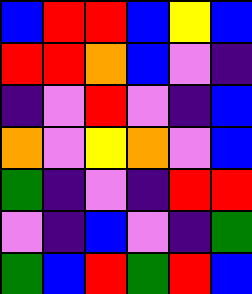[["blue", "red", "red", "blue", "yellow", "blue"], ["red", "red", "orange", "blue", "violet", "indigo"], ["indigo", "violet", "red", "violet", "indigo", "blue"], ["orange", "violet", "yellow", "orange", "violet", "blue"], ["green", "indigo", "violet", "indigo", "red", "red"], ["violet", "indigo", "blue", "violet", "indigo", "green"], ["green", "blue", "red", "green", "red", "blue"]]